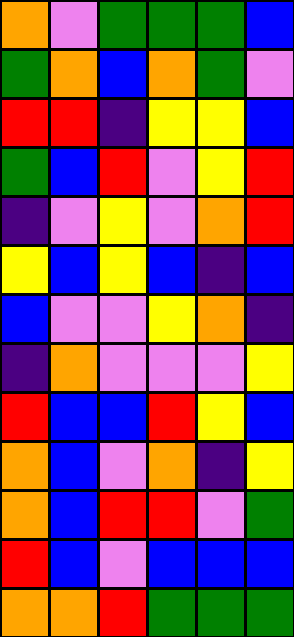[["orange", "violet", "green", "green", "green", "blue"], ["green", "orange", "blue", "orange", "green", "violet"], ["red", "red", "indigo", "yellow", "yellow", "blue"], ["green", "blue", "red", "violet", "yellow", "red"], ["indigo", "violet", "yellow", "violet", "orange", "red"], ["yellow", "blue", "yellow", "blue", "indigo", "blue"], ["blue", "violet", "violet", "yellow", "orange", "indigo"], ["indigo", "orange", "violet", "violet", "violet", "yellow"], ["red", "blue", "blue", "red", "yellow", "blue"], ["orange", "blue", "violet", "orange", "indigo", "yellow"], ["orange", "blue", "red", "red", "violet", "green"], ["red", "blue", "violet", "blue", "blue", "blue"], ["orange", "orange", "red", "green", "green", "green"]]